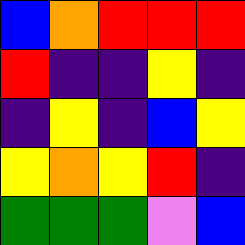[["blue", "orange", "red", "red", "red"], ["red", "indigo", "indigo", "yellow", "indigo"], ["indigo", "yellow", "indigo", "blue", "yellow"], ["yellow", "orange", "yellow", "red", "indigo"], ["green", "green", "green", "violet", "blue"]]